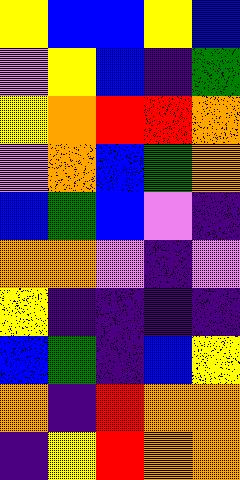[["yellow", "blue", "blue", "yellow", "blue"], ["violet", "yellow", "blue", "indigo", "green"], ["yellow", "orange", "red", "red", "orange"], ["violet", "orange", "blue", "green", "orange"], ["blue", "green", "blue", "violet", "indigo"], ["orange", "orange", "violet", "indigo", "violet"], ["yellow", "indigo", "indigo", "indigo", "indigo"], ["blue", "green", "indigo", "blue", "yellow"], ["orange", "indigo", "red", "orange", "orange"], ["indigo", "yellow", "red", "orange", "orange"]]